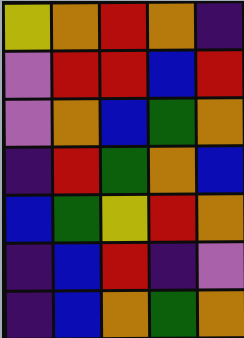[["yellow", "orange", "red", "orange", "indigo"], ["violet", "red", "red", "blue", "red"], ["violet", "orange", "blue", "green", "orange"], ["indigo", "red", "green", "orange", "blue"], ["blue", "green", "yellow", "red", "orange"], ["indigo", "blue", "red", "indigo", "violet"], ["indigo", "blue", "orange", "green", "orange"]]